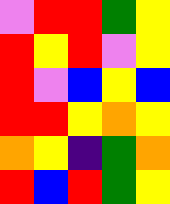[["violet", "red", "red", "green", "yellow"], ["red", "yellow", "red", "violet", "yellow"], ["red", "violet", "blue", "yellow", "blue"], ["red", "red", "yellow", "orange", "yellow"], ["orange", "yellow", "indigo", "green", "orange"], ["red", "blue", "red", "green", "yellow"]]